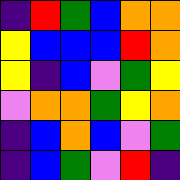[["indigo", "red", "green", "blue", "orange", "orange"], ["yellow", "blue", "blue", "blue", "red", "orange"], ["yellow", "indigo", "blue", "violet", "green", "yellow"], ["violet", "orange", "orange", "green", "yellow", "orange"], ["indigo", "blue", "orange", "blue", "violet", "green"], ["indigo", "blue", "green", "violet", "red", "indigo"]]